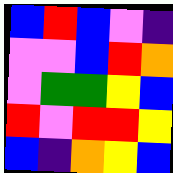[["blue", "red", "blue", "violet", "indigo"], ["violet", "violet", "blue", "red", "orange"], ["violet", "green", "green", "yellow", "blue"], ["red", "violet", "red", "red", "yellow"], ["blue", "indigo", "orange", "yellow", "blue"]]